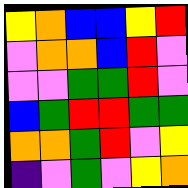[["yellow", "orange", "blue", "blue", "yellow", "red"], ["violet", "orange", "orange", "blue", "red", "violet"], ["violet", "violet", "green", "green", "red", "violet"], ["blue", "green", "red", "red", "green", "green"], ["orange", "orange", "green", "red", "violet", "yellow"], ["indigo", "violet", "green", "violet", "yellow", "orange"]]